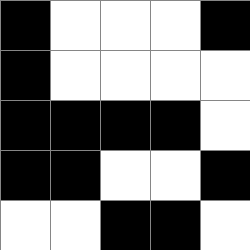[["black", "white", "white", "white", "black"], ["black", "white", "white", "white", "white"], ["black", "black", "black", "black", "white"], ["black", "black", "white", "white", "black"], ["white", "white", "black", "black", "white"]]